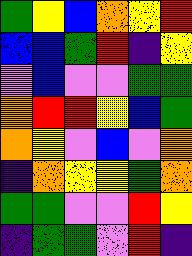[["green", "yellow", "blue", "orange", "yellow", "red"], ["blue", "blue", "green", "red", "indigo", "yellow"], ["violet", "blue", "violet", "violet", "green", "green"], ["orange", "red", "red", "yellow", "blue", "green"], ["orange", "yellow", "violet", "blue", "violet", "orange"], ["indigo", "orange", "yellow", "yellow", "green", "orange"], ["green", "green", "violet", "violet", "red", "yellow"], ["indigo", "green", "green", "violet", "red", "indigo"]]